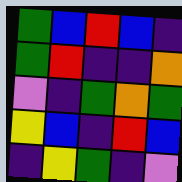[["green", "blue", "red", "blue", "indigo"], ["green", "red", "indigo", "indigo", "orange"], ["violet", "indigo", "green", "orange", "green"], ["yellow", "blue", "indigo", "red", "blue"], ["indigo", "yellow", "green", "indigo", "violet"]]